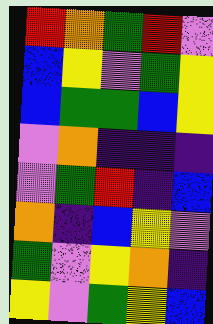[["red", "orange", "green", "red", "violet"], ["blue", "yellow", "violet", "green", "yellow"], ["blue", "green", "green", "blue", "yellow"], ["violet", "orange", "indigo", "indigo", "indigo"], ["violet", "green", "red", "indigo", "blue"], ["orange", "indigo", "blue", "yellow", "violet"], ["green", "violet", "yellow", "orange", "indigo"], ["yellow", "violet", "green", "yellow", "blue"]]